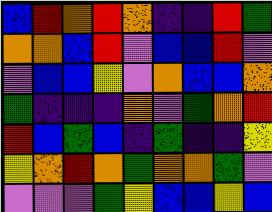[["blue", "red", "orange", "red", "orange", "indigo", "indigo", "red", "green"], ["orange", "orange", "blue", "red", "violet", "blue", "blue", "red", "violet"], ["violet", "blue", "blue", "yellow", "violet", "orange", "blue", "blue", "orange"], ["green", "indigo", "indigo", "indigo", "orange", "violet", "green", "orange", "red"], ["red", "blue", "green", "blue", "indigo", "green", "indigo", "indigo", "yellow"], ["yellow", "orange", "red", "orange", "green", "orange", "orange", "green", "violet"], ["violet", "violet", "violet", "green", "yellow", "blue", "blue", "yellow", "blue"]]